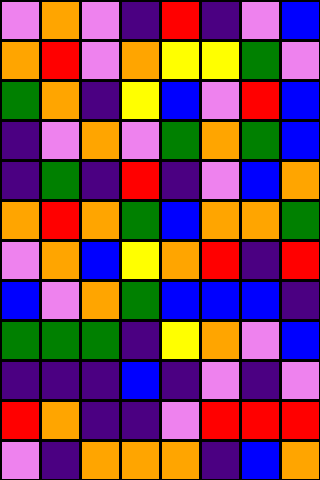[["violet", "orange", "violet", "indigo", "red", "indigo", "violet", "blue"], ["orange", "red", "violet", "orange", "yellow", "yellow", "green", "violet"], ["green", "orange", "indigo", "yellow", "blue", "violet", "red", "blue"], ["indigo", "violet", "orange", "violet", "green", "orange", "green", "blue"], ["indigo", "green", "indigo", "red", "indigo", "violet", "blue", "orange"], ["orange", "red", "orange", "green", "blue", "orange", "orange", "green"], ["violet", "orange", "blue", "yellow", "orange", "red", "indigo", "red"], ["blue", "violet", "orange", "green", "blue", "blue", "blue", "indigo"], ["green", "green", "green", "indigo", "yellow", "orange", "violet", "blue"], ["indigo", "indigo", "indigo", "blue", "indigo", "violet", "indigo", "violet"], ["red", "orange", "indigo", "indigo", "violet", "red", "red", "red"], ["violet", "indigo", "orange", "orange", "orange", "indigo", "blue", "orange"]]